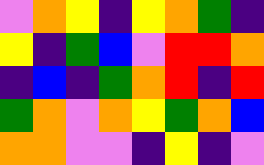[["violet", "orange", "yellow", "indigo", "yellow", "orange", "green", "indigo"], ["yellow", "indigo", "green", "blue", "violet", "red", "red", "orange"], ["indigo", "blue", "indigo", "green", "orange", "red", "indigo", "red"], ["green", "orange", "violet", "orange", "yellow", "green", "orange", "blue"], ["orange", "orange", "violet", "violet", "indigo", "yellow", "indigo", "violet"]]